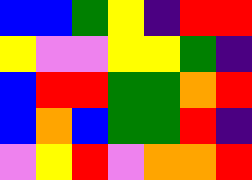[["blue", "blue", "green", "yellow", "indigo", "red", "red"], ["yellow", "violet", "violet", "yellow", "yellow", "green", "indigo"], ["blue", "red", "red", "green", "green", "orange", "red"], ["blue", "orange", "blue", "green", "green", "red", "indigo"], ["violet", "yellow", "red", "violet", "orange", "orange", "red"]]